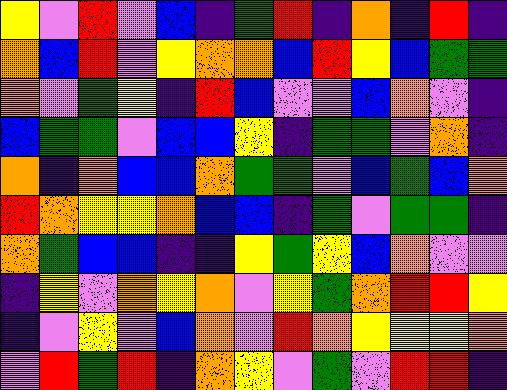[["yellow", "violet", "red", "violet", "blue", "indigo", "green", "red", "indigo", "orange", "indigo", "red", "indigo"], ["orange", "blue", "red", "violet", "yellow", "orange", "orange", "blue", "red", "yellow", "blue", "green", "green"], ["orange", "violet", "green", "yellow", "indigo", "red", "blue", "violet", "violet", "blue", "orange", "violet", "indigo"], ["blue", "green", "green", "violet", "blue", "blue", "yellow", "indigo", "green", "green", "violet", "orange", "indigo"], ["orange", "indigo", "orange", "blue", "blue", "orange", "green", "green", "violet", "blue", "green", "blue", "orange"], ["red", "orange", "yellow", "yellow", "orange", "blue", "blue", "indigo", "green", "violet", "green", "green", "indigo"], ["orange", "green", "blue", "blue", "indigo", "indigo", "yellow", "green", "yellow", "blue", "orange", "violet", "violet"], ["indigo", "yellow", "violet", "orange", "yellow", "orange", "violet", "yellow", "green", "orange", "red", "red", "yellow"], ["indigo", "violet", "yellow", "violet", "blue", "orange", "violet", "red", "orange", "yellow", "yellow", "yellow", "orange"], ["violet", "red", "green", "red", "indigo", "orange", "yellow", "violet", "green", "violet", "red", "red", "indigo"]]